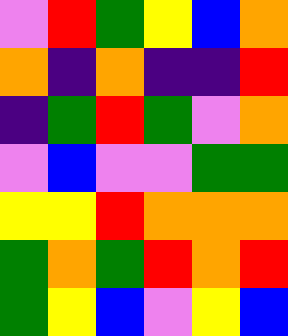[["violet", "red", "green", "yellow", "blue", "orange"], ["orange", "indigo", "orange", "indigo", "indigo", "red"], ["indigo", "green", "red", "green", "violet", "orange"], ["violet", "blue", "violet", "violet", "green", "green"], ["yellow", "yellow", "red", "orange", "orange", "orange"], ["green", "orange", "green", "red", "orange", "red"], ["green", "yellow", "blue", "violet", "yellow", "blue"]]